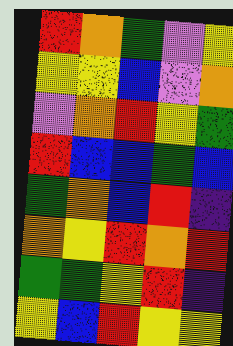[["red", "orange", "green", "violet", "yellow"], ["yellow", "yellow", "blue", "violet", "orange"], ["violet", "orange", "red", "yellow", "green"], ["red", "blue", "blue", "green", "blue"], ["green", "orange", "blue", "red", "indigo"], ["orange", "yellow", "red", "orange", "red"], ["green", "green", "yellow", "red", "indigo"], ["yellow", "blue", "red", "yellow", "yellow"]]